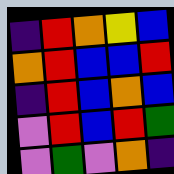[["indigo", "red", "orange", "yellow", "blue"], ["orange", "red", "blue", "blue", "red"], ["indigo", "red", "blue", "orange", "blue"], ["violet", "red", "blue", "red", "green"], ["violet", "green", "violet", "orange", "indigo"]]